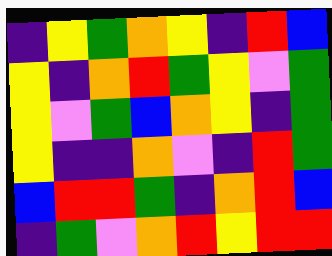[["indigo", "yellow", "green", "orange", "yellow", "indigo", "red", "blue"], ["yellow", "indigo", "orange", "red", "green", "yellow", "violet", "green"], ["yellow", "violet", "green", "blue", "orange", "yellow", "indigo", "green"], ["yellow", "indigo", "indigo", "orange", "violet", "indigo", "red", "green"], ["blue", "red", "red", "green", "indigo", "orange", "red", "blue"], ["indigo", "green", "violet", "orange", "red", "yellow", "red", "red"]]